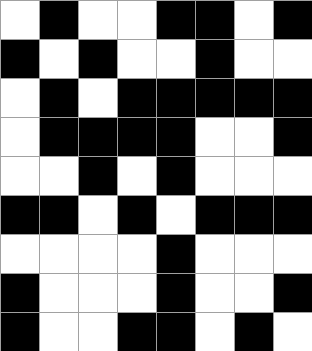[["white", "black", "white", "white", "black", "black", "white", "black"], ["black", "white", "black", "white", "white", "black", "white", "white"], ["white", "black", "white", "black", "black", "black", "black", "black"], ["white", "black", "black", "black", "black", "white", "white", "black"], ["white", "white", "black", "white", "black", "white", "white", "white"], ["black", "black", "white", "black", "white", "black", "black", "black"], ["white", "white", "white", "white", "black", "white", "white", "white"], ["black", "white", "white", "white", "black", "white", "white", "black"], ["black", "white", "white", "black", "black", "white", "black", "white"]]